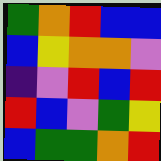[["green", "orange", "red", "blue", "blue"], ["blue", "yellow", "orange", "orange", "violet"], ["indigo", "violet", "red", "blue", "red"], ["red", "blue", "violet", "green", "yellow"], ["blue", "green", "green", "orange", "red"]]